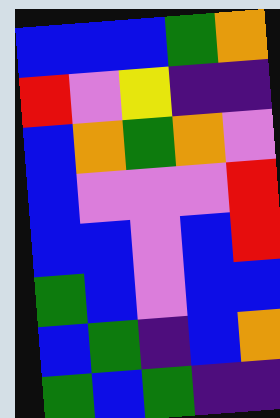[["blue", "blue", "blue", "green", "orange"], ["red", "violet", "yellow", "indigo", "indigo"], ["blue", "orange", "green", "orange", "violet"], ["blue", "violet", "violet", "violet", "red"], ["blue", "blue", "violet", "blue", "red"], ["green", "blue", "violet", "blue", "blue"], ["blue", "green", "indigo", "blue", "orange"], ["green", "blue", "green", "indigo", "indigo"]]